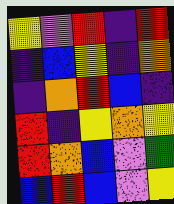[["yellow", "violet", "red", "indigo", "red"], ["indigo", "blue", "yellow", "indigo", "orange"], ["indigo", "orange", "red", "blue", "indigo"], ["red", "indigo", "yellow", "orange", "yellow"], ["red", "orange", "blue", "violet", "green"], ["blue", "red", "blue", "violet", "yellow"]]